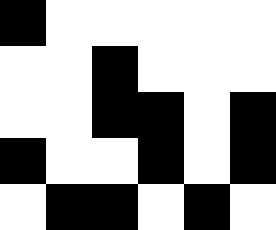[["black", "white", "white", "white", "white", "white"], ["white", "white", "black", "white", "white", "white"], ["white", "white", "black", "black", "white", "black"], ["black", "white", "white", "black", "white", "black"], ["white", "black", "black", "white", "black", "white"]]